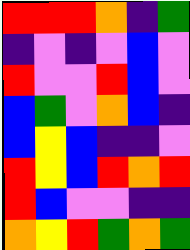[["red", "red", "red", "orange", "indigo", "green"], ["indigo", "violet", "indigo", "violet", "blue", "violet"], ["red", "violet", "violet", "red", "blue", "violet"], ["blue", "green", "violet", "orange", "blue", "indigo"], ["blue", "yellow", "blue", "indigo", "indigo", "violet"], ["red", "yellow", "blue", "red", "orange", "red"], ["red", "blue", "violet", "violet", "indigo", "indigo"], ["orange", "yellow", "red", "green", "orange", "green"]]